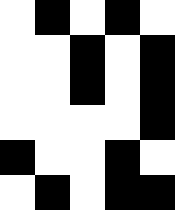[["white", "black", "white", "black", "white"], ["white", "white", "black", "white", "black"], ["white", "white", "black", "white", "black"], ["white", "white", "white", "white", "black"], ["black", "white", "white", "black", "white"], ["white", "black", "white", "black", "black"]]